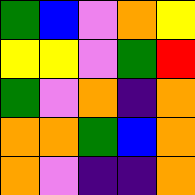[["green", "blue", "violet", "orange", "yellow"], ["yellow", "yellow", "violet", "green", "red"], ["green", "violet", "orange", "indigo", "orange"], ["orange", "orange", "green", "blue", "orange"], ["orange", "violet", "indigo", "indigo", "orange"]]